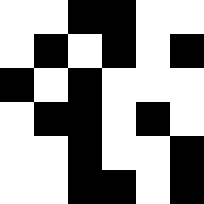[["white", "white", "black", "black", "white", "white"], ["white", "black", "white", "black", "white", "black"], ["black", "white", "black", "white", "white", "white"], ["white", "black", "black", "white", "black", "white"], ["white", "white", "black", "white", "white", "black"], ["white", "white", "black", "black", "white", "black"]]